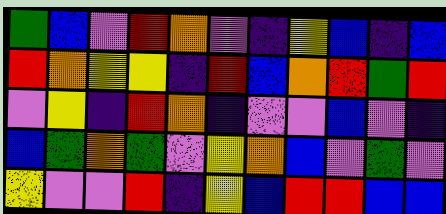[["green", "blue", "violet", "red", "orange", "violet", "indigo", "yellow", "blue", "indigo", "blue"], ["red", "orange", "yellow", "yellow", "indigo", "red", "blue", "orange", "red", "green", "red"], ["violet", "yellow", "indigo", "red", "orange", "indigo", "violet", "violet", "blue", "violet", "indigo"], ["blue", "green", "orange", "green", "violet", "yellow", "orange", "blue", "violet", "green", "violet"], ["yellow", "violet", "violet", "red", "indigo", "yellow", "blue", "red", "red", "blue", "blue"]]